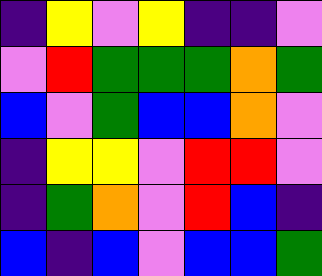[["indigo", "yellow", "violet", "yellow", "indigo", "indigo", "violet"], ["violet", "red", "green", "green", "green", "orange", "green"], ["blue", "violet", "green", "blue", "blue", "orange", "violet"], ["indigo", "yellow", "yellow", "violet", "red", "red", "violet"], ["indigo", "green", "orange", "violet", "red", "blue", "indigo"], ["blue", "indigo", "blue", "violet", "blue", "blue", "green"]]